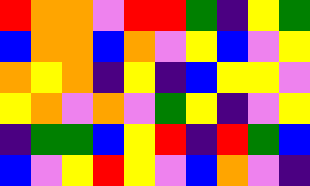[["red", "orange", "orange", "violet", "red", "red", "green", "indigo", "yellow", "green"], ["blue", "orange", "orange", "blue", "orange", "violet", "yellow", "blue", "violet", "yellow"], ["orange", "yellow", "orange", "indigo", "yellow", "indigo", "blue", "yellow", "yellow", "violet"], ["yellow", "orange", "violet", "orange", "violet", "green", "yellow", "indigo", "violet", "yellow"], ["indigo", "green", "green", "blue", "yellow", "red", "indigo", "red", "green", "blue"], ["blue", "violet", "yellow", "red", "yellow", "violet", "blue", "orange", "violet", "indigo"]]